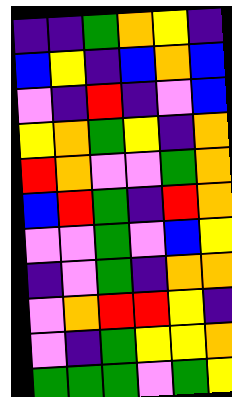[["indigo", "indigo", "green", "orange", "yellow", "indigo"], ["blue", "yellow", "indigo", "blue", "orange", "blue"], ["violet", "indigo", "red", "indigo", "violet", "blue"], ["yellow", "orange", "green", "yellow", "indigo", "orange"], ["red", "orange", "violet", "violet", "green", "orange"], ["blue", "red", "green", "indigo", "red", "orange"], ["violet", "violet", "green", "violet", "blue", "yellow"], ["indigo", "violet", "green", "indigo", "orange", "orange"], ["violet", "orange", "red", "red", "yellow", "indigo"], ["violet", "indigo", "green", "yellow", "yellow", "orange"], ["green", "green", "green", "violet", "green", "yellow"]]